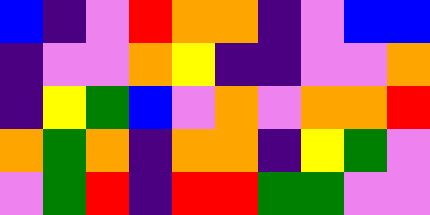[["blue", "indigo", "violet", "red", "orange", "orange", "indigo", "violet", "blue", "blue"], ["indigo", "violet", "violet", "orange", "yellow", "indigo", "indigo", "violet", "violet", "orange"], ["indigo", "yellow", "green", "blue", "violet", "orange", "violet", "orange", "orange", "red"], ["orange", "green", "orange", "indigo", "orange", "orange", "indigo", "yellow", "green", "violet"], ["violet", "green", "red", "indigo", "red", "red", "green", "green", "violet", "violet"]]